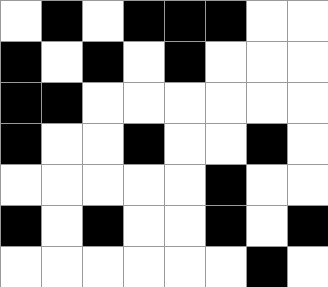[["white", "black", "white", "black", "black", "black", "white", "white"], ["black", "white", "black", "white", "black", "white", "white", "white"], ["black", "black", "white", "white", "white", "white", "white", "white"], ["black", "white", "white", "black", "white", "white", "black", "white"], ["white", "white", "white", "white", "white", "black", "white", "white"], ["black", "white", "black", "white", "white", "black", "white", "black"], ["white", "white", "white", "white", "white", "white", "black", "white"]]